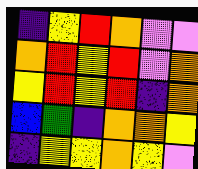[["indigo", "yellow", "red", "orange", "violet", "violet"], ["orange", "red", "yellow", "red", "violet", "orange"], ["yellow", "red", "yellow", "red", "indigo", "orange"], ["blue", "green", "indigo", "orange", "orange", "yellow"], ["indigo", "yellow", "yellow", "orange", "yellow", "violet"]]